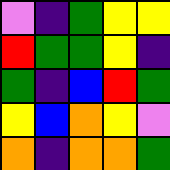[["violet", "indigo", "green", "yellow", "yellow"], ["red", "green", "green", "yellow", "indigo"], ["green", "indigo", "blue", "red", "green"], ["yellow", "blue", "orange", "yellow", "violet"], ["orange", "indigo", "orange", "orange", "green"]]